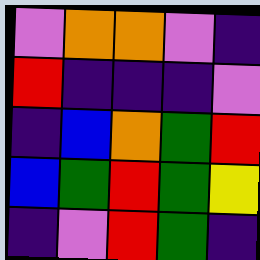[["violet", "orange", "orange", "violet", "indigo"], ["red", "indigo", "indigo", "indigo", "violet"], ["indigo", "blue", "orange", "green", "red"], ["blue", "green", "red", "green", "yellow"], ["indigo", "violet", "red", "green", "indigo"]]